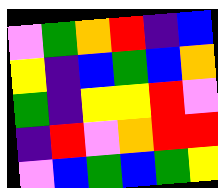[["violet", "green", "orange", "red", "indigo", "blue"], ["yellow", "indigo", "blue", "green", "blue", "orange"], ["green", "indigo", "yellow", "yellow", "red", "violet"], ["indigo", "red", "violet", "orange", "red", "red"], ["violet", "blue", "green", "blue", "green", "yellow"]]